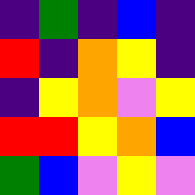[["indigo", "green", "indigo", "blue", "indigo"], ["red", "indigo", "orange", "yellow", "indigo"], ["indigo", "yellow", "orange", "violet", "yellow"], ["red", "red", "yellow", "orange", "blue"], ["green", "blue", "violet", "yellow", "violet"]]